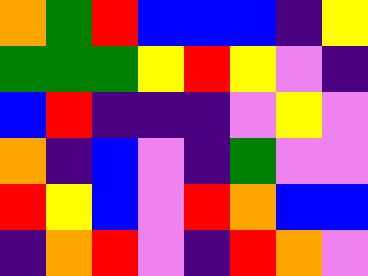[["orange", "green", "red", "blue", "blue", "blue", "indigo", "yellow"], ["green", "green", "green", "yellow", "red", "yellow", "violet", "indigo"], ["blue", "red", "indigo", "indigo", "indigo", "violet", "yellow", "violet"], ["orange", "indigo", "blue", "violet", "indigo", "green", "violet", "violet"], ["red", "yellow", "blue", "violet", "red", "orange", "blue", "blue"], ["indigo", "orange", "red", "violet", "indigo", "red", "orange", "violet"]]